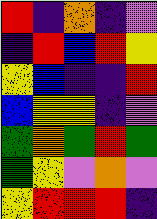[["red", "indigo", "orange", "indigo", "violet"], ["indigo", "red", "blue", "red", "yellow"], ["yellow", "blue", "indigo", "indigo", "red"], ["blue", "yellow", "yellow", "indigo", "violet"], ["green", "orange", "green", "red", "green"], ["green", "yellow", "violet", "orange", "violet"], ["yellow", "red", "red", "red", "indigo"]]